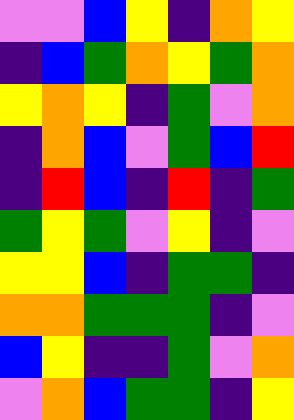[["violet", "violet", "blue", "yellow", "indigo", "orange", "yellow"], ["indigo", "blue", "green", "orange", "yellow", "green", "orange"], ["yellow", "orange", "yellow", "indigo", "green", "violet", "orange"], ["indigo", "orange", "blue", "violet", "green", "blue", "red"], ["indigo", "red", "blue", "indigo", "red", "indigo", "green"], ["green", "yellow", "green", "violet", "yellow", "indigo", "violet"], ["yellow", "yellow", "blue", "indigo", "green", "green", "indigo"], ["orange", "orange", "green", "green", "green", "indigo", "violet"], ["blue", "yellow", "indigo", "indigo", "green", "violet", "orange"], ["violet", "orange", "blue", "green", "green", "indigo", "yellow"]]